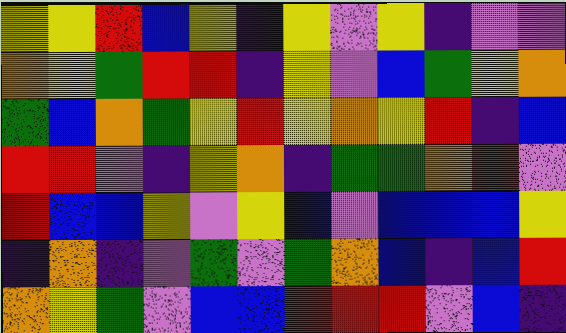[["yellow", "yellow", "red", "blue", "yellow", "indigo", "yellow", "violet", "yellow", "indigo", "violet", "violet"], ["orange", "yellow", "green", "red", "red", "indigo", "yellow", "violet", "blue", "green", "yellow", "orange"], ["green", "blue", "orange", "green", "yellow", "red", "yellow", "orange", "yellow", "red", "indigo", "blue"], ["red", "red", "violet", "indigo", "yellow", "orange", "indigo", "green", "green", "orange", "red", "violet"], ["red", "blue", "blue", "yellow", "violet", "yellow", "blue", "violet", "blue", "blue", "blue", "yellow"], ["indigo", "orange", "indigo", "violet", "green", "violet", "green", "orange", "blue", "indigo", "blue", "red"], ["orange", "yellow", "green", "violet", "blue", "blue", "red", "red", "red", "violet", "blue", "indigo"]]